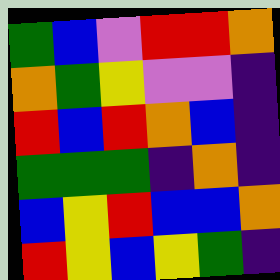[["green", "blue", "violet", "red", "red", "orange"], ["orange", "green", "yellow", "violet", "violet", "indigo"], ["red", "blue", "red", "orange", "blue", "indigo"], ["green", "green", "green", "indigo", "orange", "indigo"], ["blue", "yellow", "red", "blue", "blue", "orange"], ["red", "yellow", "blue", "yellow", "green", "indigo"]]